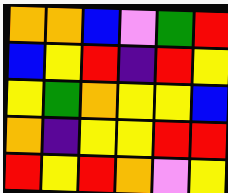[["orange", "orange", "blue", "violet", "green", "red"], ["blue", "yellow", "red", "indigo", "red", "yellow"], ["yellow", "green", "orange", "yellow", "yellow", "blue"], ["orange", "indigo", "yellow", "yellow", "red", "red"], ["red", "yellow", "red", "orange", "violet", "yellow"]]